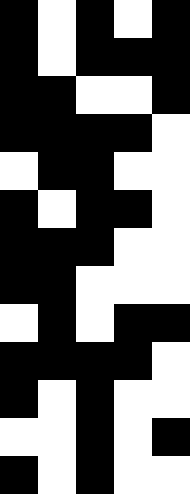[["black", "white", "black", "white", "black"], ["black", "white", "black", "black", "black"], ["black", "black", "white", "white", "black"], ["black", "black", "black", "black", "white"], ["white", "black", "black", "white", "white"], ["black", "white", "black", "black", "white"], ["black", "black", "black", "white", "white"], ["black", "black", "white", "white", "white"], ["white", "black", "white", "black", "black"], ["black", "black", "black", "black", "white"], ["black", "white", "black", "white", "white"], ["white", "white", "black", "white", "black"], ["black", "white", "black", "white", "white"]]